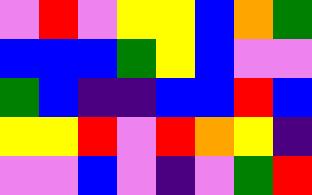[["violet", "red", "violet", "yellow", "yellow", "blue", "orange", "green"], ["blue", "blue", "blue", "green", "yellow", "blue", "violet", "violet"], ["green", "blue", "indigo", "indigo", "blue", "blue", "red", "blue"], ["yellow", "yellow", "red", "violet", "red", "orange", "yellow", "indigo"], ["violet", "violet", "blue", "violet", "indigo", "violet", "green", "red"]]